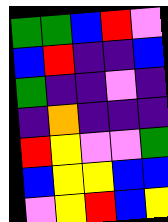[["green", "green", "blue", "red", "violet"], ["blue", "red", "indigo", "indigo", "blue"], ["green", "indigo", "indigo", "violet", "indigo"], ["indigo", "orange", "indigo", "indigo", "indigo"], ["red", "yellow", "violet", "violet", "green"], ["blue", "yellow", "yellow", "blue", "blue"], ["violet", "yellow", "red", "blue", "yellow"]]